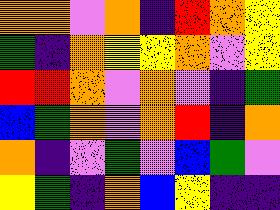[["orange", "orange", "violet", "orange", "indigo", "red", "orange", "yellow"], ["green", "indigo", "orange", "yellow", "yellow", "orange", "violet", "yellow"], ["red", "red", "orange", "violet", "orange", "violet", "indigo", "green"], ["blue", "green", "orange", "violet", "orange", "red", "indigo", "orange"], ["orange", "indigo", "violet", "green", "violet", "blue", "green", "violet"], ["yellow", "green", "indigo", "orange", "blue", "yellow", "indigo", "indigo"]]